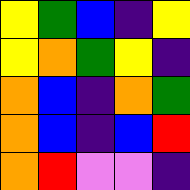[["yellow", "green", "blue", "indigo", "yellow"], ["yellow", "orange", "green", "yellow", "indigo"], ["orange", "blue", "indigo", "orange", "green"], ["orange", "blue", "indigo", "blue", "red"], ["orange", "red", "violet", "violet", "indigo"]]